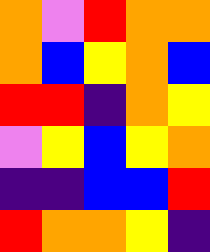[["orange", "violet", "red", "orange", "orange"], ["orange", "blue", "yellow", "orange", "blue"], ["red", "red", "indigo", "orange", "yellow"], ["violet", "yellow", "blue", "yellow", "orange"], ["indigo", "indigo", "blue", "blue", "red"], ["red", "orange", "orange", "yellow", "indigo"]]